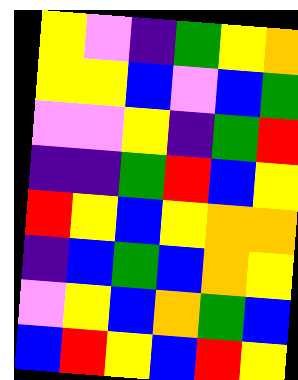[["yellow", "violet", "indigo", "green", "yellow", "orange"], ["yellow", "yellow", "blue", "violet", "blue", "green"], ["violet", "violet", "yellow", "indigo", "green", "red"], ["indigo", "indigo", "green", "red", "blue", "yellow"], ["red", "yellow", "blue", "yellow", "orange", "orange"], ["indigo", "blue", "green", "blue", "orange", "yellow"], ["violet", "yellow", "blue", "orange", "green", "blue"], ["blue", "red", "yellow", "blue", "red", "yellow"]]